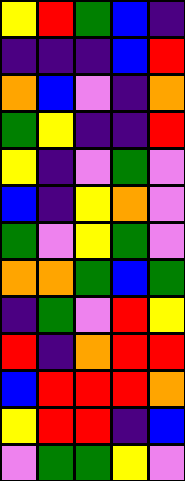[["yellow", "red", "green", "blue", "indigo"], ["indigo", "indigo", "indigo", "blue", "red"], ["orange", "blue", "violet", "indigo", "orange"], ["green", "yellow", "indigo", "indigo", "red"], ["yellow", "indigo", "violet", "green", "violet"], ["blue", "indigo", "yellow", "orange", "violet"], ["green", "violet", "yellow", "green", "violet"], ["orange", "orange", "green", "blue", "green"], ["indigo", "green", "violet", "red", "yellow"], ["red", "indigo", "orange", "red", "red"], ["blue", "red", "red", "red", "orange"], ["yellow", "red", "red", "indigo", "blue"], ["violet", "green", "green", "yellow", "violet"]]